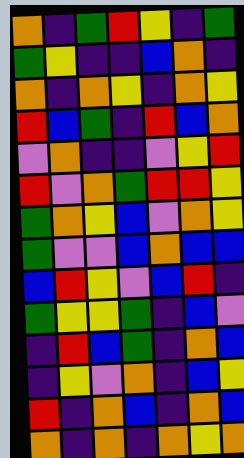[["orange", "indigo", "green", "red", "yellow", "indigo", "green"], ["green", "yellow", "indigo", "indigo", "blue", "orange", "indigo"], ["orange", "indigo", "orange", "yellow", "indigo", "orange", "yellow"], ["red", "blue", "green", "indigo", "red", "blue", "orange"], ["violet", "orange", "indigo", "indigo", "violet", "yellow", "red"], ["red", "violet", "orange", "green", "red", "red", "yellow"], ["green", "orange", "yellow", "blue", "violet", "orange", "yellow"], ["green", "violet", "violet", "blue", "orange", "blue", "blue"], ["blue", "red", "yellow", "violet", "blue", "red", "indigo"], ["green", "yellow", "yellow", "green", "indigo", "blue", "violet"], ["indigo", "red", "blue", "green", "indigo", "orange", "blue"], ["indigo", "yellow", "violet", "orange", "indigo", "blue", "yellow"], ["red", "indigo", "orange", "blue", "indigo", "orange", "blue"], ["orange", "indigo", "orange", "indigo", "orange", "yellow", "orange"]]